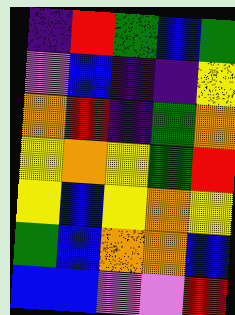[["indigo", "red", "green", "blue", "green"], ["violet", "blue", "indigo", "indigo", "yellow"], ["orange", "red", "indigo", "green", "orange"], ["yellow", "orange", "yellow", "green", "red"], ["yellow", "blue", "yellow", "orange", "yellow"], ["green", "blue", "orange", "orange", "blue"], ["blue", "blue", "violet", "violet", "red"]]